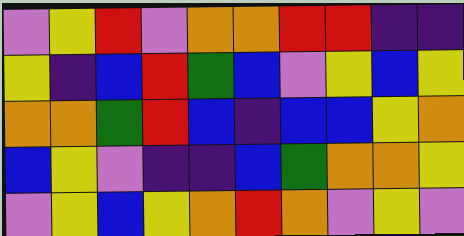[["violet", "yellow", "red", "violet", "orange", "orange", "red", "red", "indigo", "indigo"], ["yellow", "indigo", "blue", "red", "green", "blue", "violet", "yellow", "blue", "yellow"], ["orange", "orange", "green", "red", "blue", "indigo", "blue", "blue", "yellow", "orange"], ["blue", "yellow", "violet", "indigo", "indigo", "blue", "green", "orange", "orange", "yellow"], ["violet", "yellow", "blue", "yellow", "orange", "red", "orange", "violet", "yellow", "violet"]]